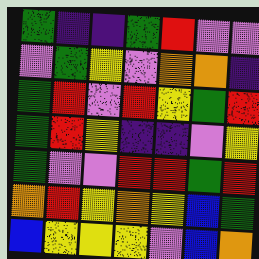[["green", "indigo", "indigo", "green", "red", "violet", "violet"], ["violet", "green", "yellow", "violet", "orange", "orange", "indigo"], ["green", "red", "violet", "red", "yellow", "green", "red"], ["green", "red", "yellow", "indigo", "indigo", "violet", "yellow"], ["green", "violet", "violet", "red", "red", "green", "red"], ["orange", "red", "yellow", "orange", "yellow", "blue", "green"], ["blue", "yellow", "yellow", "yellow", "violet", "blue", "orange"]]